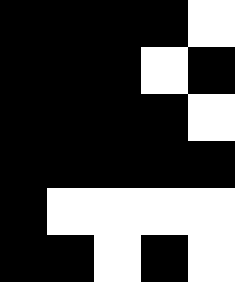[["black", "black", "black", "black", "white"], ["black", "black", "black", "white", "black"], ["black", "black", "black", "black", "white"], ["black", "black", "black", "black", "black"], ["black", "white", "white", "white", "white"], ["black", "black", "white", "black", "white"]]